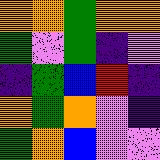[["orange", "orange", "green", "orange", "orange"], ["green", "violet", "green", "indigo", "violet"], ["indigo", "green", "blue", "red", "indigo"], ["orange", "green", "orange", "violet", "indigo"], ["green", "orange", "blue", "violet", "violet"]]